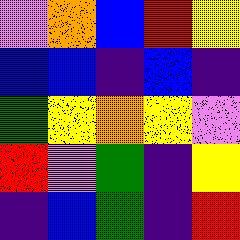[["violet", "orange", "blue", "red", "yellow"], ["blue", "blue", "indigo", "blue", "indigo"], ["green", "yellow", "orange", "yellow", "violet"], ["red", "violet", "green", "indigo", "yellow"], ["indigo", "blue", "green", "indigo", "red"]]